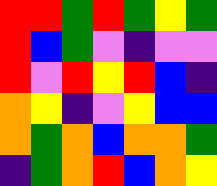[["red", "red", "green", "red", "green", "yellow", "green"], ["red", "blue", "green", "violet", "indigo", "violet", "violet"], ["red", "violet", "red", "yellow", "red", "blue", "indigo"], ["orange", "yellow", "indigo", "violet", "yellow", "blue", "blue"], ["orange", "green", "orange", "blue", "orange", "orange", "green"], ["indigo", "green", "orange", "red", "blue", "orange", "yellow"]]